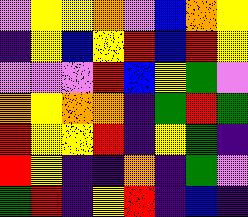[["violet", "yellow", "yellow", "orange", "violet", "blue", "orange", "yellow"], ["indigo", "yellow", "blue", "yellow", "red", "blue", "red", "yellow"], ["violet", "violet", "violet", "red", "blue", "yellow", "green", "violet"], ["orange", "yellow", "orange", "orange", "indigo", "green", "red", "green"], ["red", "yellow", "yellow", "red", "indigo", "yellow", "green", "indigo"], ["red", "yellow", "indigo", "indigo", "orange", "indigo", "green", "violet"], ["green", "red", "indigo", "yellow", "red", "indigo", "blue", "indigo"]]